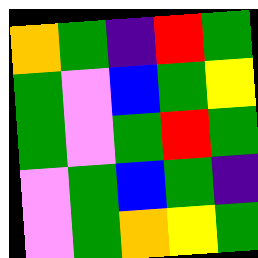[["orange", "green", "indigo", "red", "green"], ["green", "violet", "blue", "green", "yellow"], ["green", "violet", "green", "red", "green"], ["violet", "green", "blue", "green", "indigo"], ["violet", "green", "orange", "yellow", "green"]]